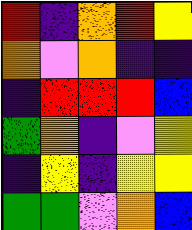[["red", "indigo", "orange", "red", "yellow"], ["orange", "violet", "orange", "indigo", "indigo"], ["indigo", "red", "red", "red", "blue"], ["green", "orange", "indigo", "violet", "yellow"], ["indigo", "yellow", "indigo", "yellow", "yellow"], ["green", "green", "violet", "orange", "blue"]]